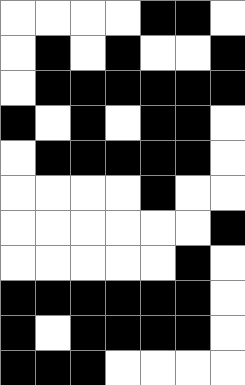[["white", "white", "white", "white", "black", "black", "white"], ["white", "black", "white", "black", "white", "white", "black"], ["white", "black", "black", "black", "black", "black", "black"], ["black", "white", "black", "white", "black", "black", "white"], ["white", "black", "black", "black", "black", "black", "white"], ["white", "white", "white", "white", "black", "white", "white"], ["white", "white", "white", "white", "white", "white", "black"], ["white", "white", "white", "white", "white", "black", "white"], ["black", "black", "black", "black", "black", "black", "white"], ["black", "white", "black", "black", "black", "black", "white"], ["black", "black", "black", "white", "white", "white", "white"]]